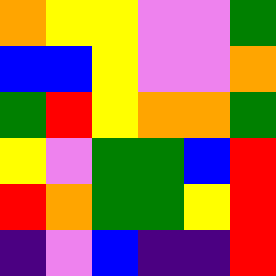[["orange", "yellow", "yellow", "violet", "violet", "green"], ["blue", "blue", "yellow", "violet", "violet", "orange"], ["green", "red", "yellow", "orange", "orange", "green"], ["yellow", "violet", "green", "green", "blue", "red"], ["red", "orange", "green", "green", "yellow", "red"], ["indigo", "violet", "blue", "indigo", "indigo", "red"]]